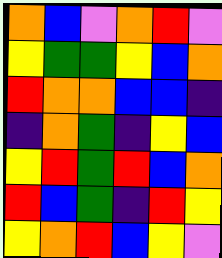[["orange", "blue", "violet", "orange", "red", "violet"], ["yellow", "green", "green", "yellow", "blue", "orange"], ["red", "orange", "orange", "blue", "blue", "indigo"], ["indigo", "orange", "green", "indigo", "yellow", "blue"], ["yellow", "red", "green", "red", "blue", "orange"], ["red", "blue", "green", "indigo", "red", "yellow"], ["yellow", "orange", "red", "blue", "yellow", "violet"]]